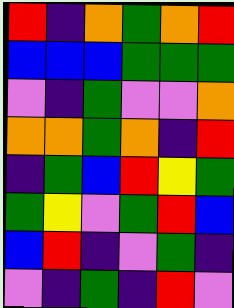[["red", "indigo", "orange", "green", "orange", "red"], ["blue", "blue", "blue", "green", "green", "green"], ["violet", "indigo", "green", "violet", "violet", "orange"], ["orange", "orange", "green", "orange", "indigo", "red"], ["indigo", "green", "blue", "red", "yellow", "green"], ["green", "yellow", "violet", "green", "red", "blue"], ["blue", "red", "indigo", "violet", "green", "indigo"], ["violet", "indigo", "green", "indigo", "red", "violet"]]